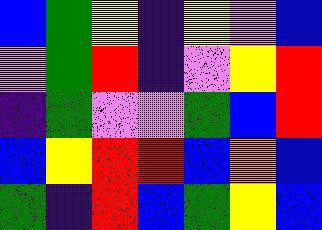[["blue", "green", "yellow", "indigo", "yellow", "violet", "blue"], ["violet", "green", "red", "indigo", "violet", "yellow", "red"], ["indigo", "green", "violet", "violet", "green", "blue", "red"], ["blue", "yellow", "red", "red", "blue", "orange", "blue"], ["green", "indigo", "red", "blue", "green", "yellow", "blue"]]